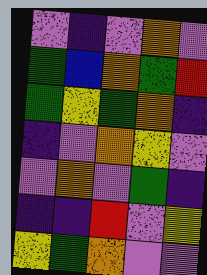[["violet", "indigo", "violet", "orange", "violet"], ["green", "blue", "orange", "green", "red"], ["green", "yellow", "green", "orange", "indigo"], ["indigo", "violet", "orange", "yellow", "violet"], ["violet", "orange", "violet", "green", "indigo"], ["indigo", "indigo", "red", "violet", "yellow"], ["yellow", "green", "orange", "violet", "violet"]]